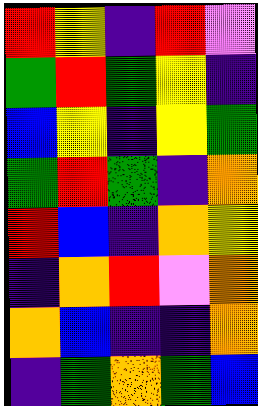[["red", "yellow", "indigo", "red", "violet"], ["green", "red", "green", "yellow", "indigo"], ["blue", "yellow", "indigo", "yellow", "green"], ["green", "red", "green", "indigo", "orange"], ["red", "blue", "indigo", "orange", "yellow"], ["indigo", "orange", "red", "violet", "orange"], ["orange", "blue", "indigo", "indigo", "orange"], ["indigo", "green", "orange", "green", "blue"]]